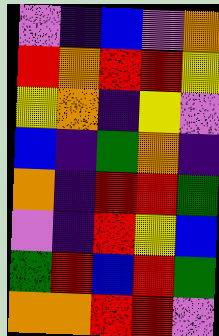[["violet", "indigo", "blue", "violet", "orange"], ["red", "orange", "red", "red", "yellow"], ["yellow", "orange", "indigo", "yellow", "violet"], ["blue", "indigo", "green", "orange", "indigo"], ["orange", "indigo", "red", "red", "green"], ["violet", "indigo", "red", "yellow", "blue"], ["green", "red", "blue", "red", "green"], ["orange", "orange", "red", "red", "violet"]]